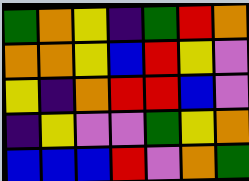[["green", "orange", "yellow", "indigo", "green", "red", "orange"], ["orange", "orange", "yellow", "blue", "red", "yellow", "violet"], ["yellow", "indigo", "orange", "red", "red", "blue", "violet"], ["indigo", "yellow", "violet", "violet", "green", "yellow", "orange"], ["blue", "blue", "blue", "red", "violet", "orange", "green"]]